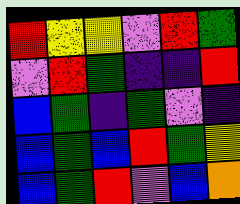[["red", "yellow", "yellow", "violet", "red", "green"], ["violet", "red", "green", "indigo", "indigo", "red"], ["blue", "green", "indigo", "green", "violet", "indigo"], ["blue", "green", "blue", "red", "green", "yellow"], ["blue", "green", "red", "violet", "blue", "orange"]]